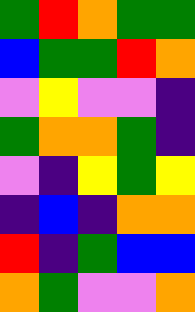[["green", "red", "orange", "green", "green"], ["blue", "green", "green", "red", "orange"], ["violet", "yellow", "violet", "violet", "indigo"], ["green", "orange", "orange", "green", "indigo"], ["violet", "indigo", "yellow", "green", "yellow"], ["indigo", "blue", "indigo", "orange", "orange"], ["red", "indigo", "green", "blue", "blue"], ["orange", "green", "violet", "violet", "orange"]]